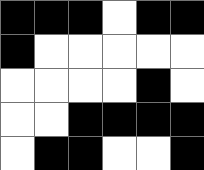[["black", "black", "black", "white", "black", "black"], ["black", "white", "white", "white", "white", "white"], ["white", "white", "white", "white", "black", "white"], ["white", "white", "black", "black", "black", "black"], ["white", "black", "black", "white", "white", "black"]]